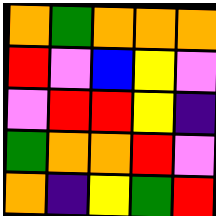[["orange", "green", "orange", "orange", "orange"], ["red", "violet", "blue", "yellow", "violet"], ["violet", "red", "red", "yellow", "indigo"], ["green", "orange", "orange", "red", "violet"], ["orange", "indigo", "yellow", "green", "red"]]